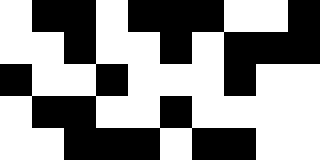[["white", "black", "black", "white", "black", "black", "black", "white", "white", "black"], ["white", "white", "black", "white", "white", "black", "white", "black", "black", "black"], ["black", "white", "white", "black", "white", "white", "white", "black", "white", "white"], ["white", "black", "black", "white", "white", "black", "white", "white", "white", "white"], ["white", "white", "black", "black", "black", "white", "black", "black", "white", "white"]]